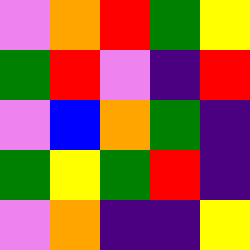[["violet", "orange", "red", "green", "yellow"], ["green", "red", "violet", "indigo", "red"], ["violet", "blue", "orange", "green", "indigo"], ["green", "yellow", "green", "red", "indigo"], ["violet", "orange", "indigo", "indigo", "yellow"]]